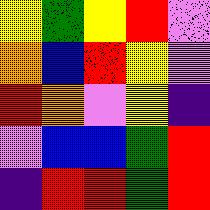[["yellow", "green", "yellow", "red", "violet"], ["orange", "blue", "red", "yellow", "violet"], ["red", "orange", "violet", "yellow", "indigo"], ["violet", "blue", "blue", "green", "red"], ["indigo", "red", "red", "green", "red"]]